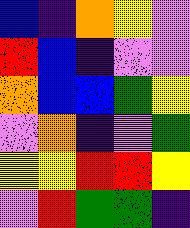[["blue", "indigo", "orange", "yellow", "violet"], ["red", "blue", "indigo", "violet", "violet"], ["orange", "blue", "blue", "green", "yellow"], ["violet", "orange", "indigo", "violet", "green"], ["yellow", "yellow", "red", "red", "yellow"], ["violet", "red", "green", "green", "indigo"]]